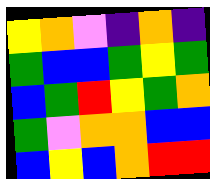[["yellow", "orange", "violet", "indigo", "orange", "indigo"], ["green", "blue", "blue", "green", "yellow", "green"], ["blue", "green", "red", "yellow", "green", "orange"], ["green", "violet", "orange", "orange", "blue", "blue"], ["blue", "yellow", "blue", "orange", "red", "red"]]